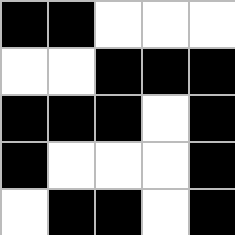[["black", "black", "white", "white", "white"], ["white", "white", "black", "black", "black"], ["black", "black", "black", "white", "black"], ["black", "white", "white", "white", "black"], ["white", "black", "black", "white", "black"]]